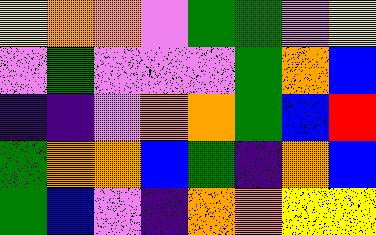[["yellow", "orange", "orange", "violet", "green", "green", "violet", "yellow"], ["violet", "green", "violet", "violet", "violet", "green", "orange", "blue"], ["indigo", "indigo", "violet", "orange", "orange", "green", "blue", "red"], ["green", "orange", "orange", "blue", "green", "indigo", "orange", "blue"], ["green", "blue", "violet", "indigo", "orange", "orange", "yellow", "yellow"]]